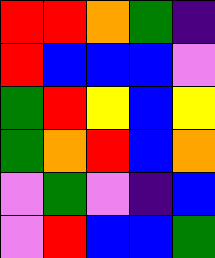[["red", "red", "orange", "green", "indigo"], ["red", "blue", "blue", "blue", "violet"], ["green", "red", "yellow", "blue", "yellow"], ["green", "orange", "red", "blue", "orange"], ["violet", "green", "violet", "indigo", "blue"], ["violet", "red", "blue", "blue", "green"]]